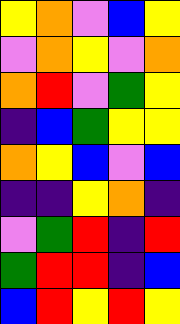[["yellow", "orange", "violet", "blue", "yellow"], ["violet", "orange", "yellow", "violet", "orange"], ["orange", "red", "violet", "green", "yellow"], ["indigo", "blue", "green", "yellow", "yellow"], ["orange", "yellow", "blue", "violet", "blue"], ["indigo", "indigo", "yellow", "orange", "indigo"], ["violet", "green", "red", "indigo", "red"], ["green", "red", "red", "indigo", "blue"], ["blue", "red", "yellow", "red", "yellow"]]